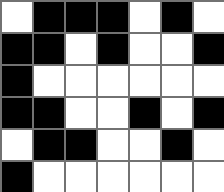[["white", "black", "black", "black", "white", "black", "white"], ["black", "black", "white", "black", "white", "white", "black"], ["black", "white", "white", "white", "white", "white", "white"], ["black", "black", "white", "white", "black", "white", "black"], ["white", "black", "black", "white", "white", "black", "white"], ["black", "white", "white", "white", "white", "white", "white"]]